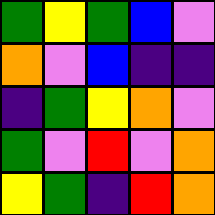[["green", "yellow", "green", "blue", "violet"], ["orange", "violet", "blue", "indigo", "indigo"], ["indigo", "green", "yellow", "orange", "violet"], ["green", "violet", "red", "violet", "orange"], ["yellow", "green", "indigo", "red", "orange"]]